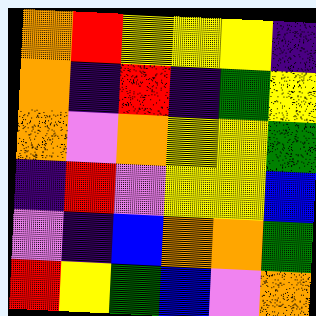[["orange", "red", "yellow", "yellow", "yellow", "indigo"], ["orange", "indigo", "red", "indigo", "green", "yellow"], ["orange", "violet", "orange", "yellow", "yellow", "green"], ["indigo", "red", "violet", "yellow", "yellow", "blue"], ["violet", "indigo", "blue", "orange", "orange", "green"], ["red", "yellow", "green", "blue", "violet", "orange"]]